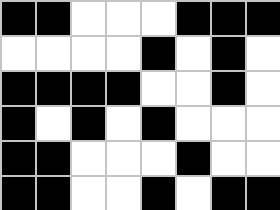[["black", "black", "white", "white", "white", "black", "black", "black"], ["white", "white", "white", "white", "black", "white", "black", "white"], ["black", "black", "black", "black", "white", "white", "black", "white"], ["black", "white", "black", "white", "black", "white", "white", "white"], ["black", "black", "white", "white", "white", "black", "white", "white"], ["black", "black", "white", "white", "black", "white", "black", "black"]]